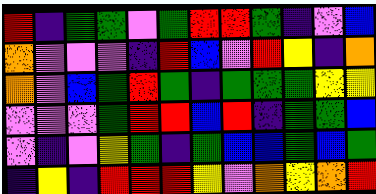[["red", "indigo", "green", "green", "violet", "green", "red", "red", "green", "indigo", "violet", "blue"], ["orange", "violet", "violet", "violet", "indigo", "red", "blue", "violet", "red", "yellow", "indigo", "orange"], ["orange", "violet", "blue", "green", "red", "green", "indigo", "green", "green", "green", "yellow", "yellow"], ["violet", "violet", "violet", "green", "red", "red", "blue", "red", "indigo", "green", "green", "blue"], ["violet", "indigo", "violet", "yellow", "green", "indigo", "green", "blue", "blue", "green", "blue", "green"], ["indigo", "yellow", "indigo", "red", "red", "red", "yellow", "violet", "orange", "yellow", "orange", "red"]]